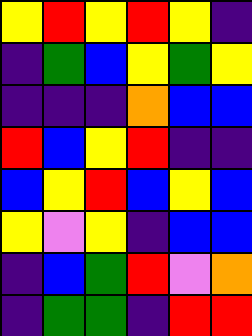[["yellow", "red", "yellow", "red", "yellow", "indigo"], ["indigo", "green", "blue", "yellow", "green", "yellow"], ["indigo", "indigo", "indigo", "orange", "blue", "blue"], ["red", "blue", "yellow", "red", "indigo", "indigo"], ["blue", "yellow", "red", "blue", "yellow", "blue"], ["yellow", "violet", "yellow", "indigo", "blue", "blue"], ["indigo", "blue", "green", "red", "violet", "orange"], ["indigo", "green", "green", "indigo", "red", "red"]]